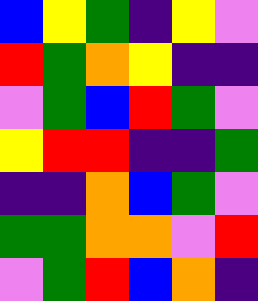[["blue", "yellow", "green", "indigo", "yellow", "violet"], ["red", "green", "orange", "yellow", "indigo", "indigo"], ["violet", "green", "blue", "red", "green", "violet"], ["yellow", "red", "red", "indigo", "indigo", "green"], ["indigo", "indigo", "orange", "blue", "green", "violet"], ["green", "green", "orange", "orange", "violet", "red"], ["violet", "green", "red", "blue", "orange", "indigo"]]